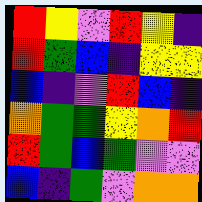[["red", "yellow", "violet", "red", "yellow", "indigo"], ["red", "green", "blue", "indigo", "yellow", "yellow"], ["blue", "indigo", "violet", "red", "blue", "indigo"], ["orange", "green", "green", "yellow", "orange", "red"], ["red", "green", "blue", "green", "violet", "violet"], ["blue", "indigo", "green", "violet", "orange", "orange"]]